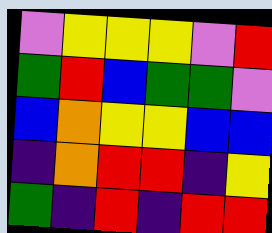[["violet", "yellow", "yellow", "yellow", "violet", "red"], ["green", "red", "blue", "green", "green", "violet"], ["blue", "orange", "yellow", "yellow", "blue", "blue"], ["indigo", "orange", "red", "red", "indigo", "yellow"], ["green", "indigo", "red", "indigo", "red", "red"]]